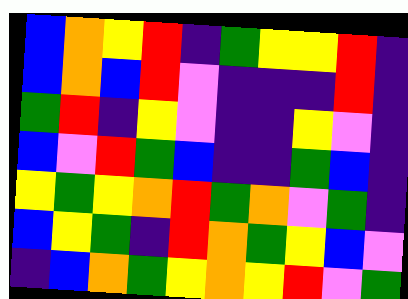[["blue", "orange", "yellow", "red", "indigo", "green", "yellow", "yellow", "red", "indigo"], ["blue", "orange", "blue", "red", "violet", "indigo", "indigo", "indigo", "red", "indigo"], ["green", "red", "indigo", "yellow", "violet", "indigo", "indigo", "yellow", "violet", "indigo"], ["blue", "violet", "red", "green", "blue", "indigo", "indigo", "green", "blue", "indigo"], ["yellow", "green", "yellow", "orange", "red", "green", "orange", "violet", "green", "indigo"], ["blue", "yellow", "green", "indigo", "red", "orange", "green", "yellow", "blue", "violet"], ["indigo", "blue", "orange", "green", "yellow", "orange", "yellow", "red", "violet", "green"]]